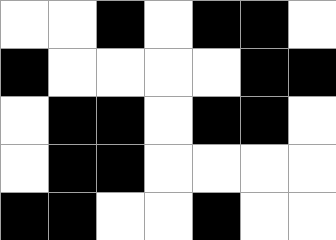[["white", "white", "black", "white", "black", "black", "white"], ["black", "white", "white", "white", "white", "black", "black"], ["white", "black", "black", "white", "black", "black", "white"], ["white", "black", "black", "white", "white", "white", "white"], ["black", "black", "white", "white", "black", "white", "white"]]